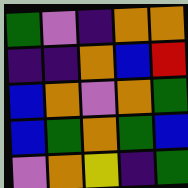[["green", "violet", "indigo", "orange", "orange"], ["indigo", "indigo", "orange", "blue", "red"], ["blue", "orange", "violet", "orange", "green"], ["blue", "green", "orange", "green", "blue"], ["violet", "orange", "yellow", "indigo", "green"]]